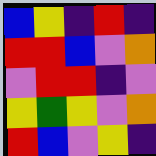[["blue", "yellow", "indigo", "red", "indigo"], ["red", "red", "blue", "violet", "orange"], ["violet", "red", "red", "indigo", "violet"], ["yellow", "green", "yellow", "violet", "orange"], ["red", "blue", "violet", "yellow", "indigo"]]